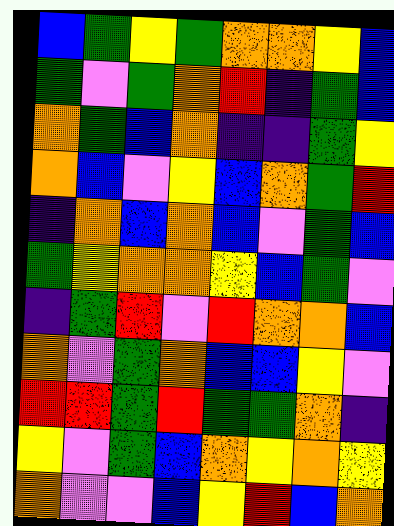[["blue", "green", "yellow", "green", "orange", "orange", "yellow", "blue"], ["green", "violet", "green", "orange", "red", "indigo", "green", "blue"], ["orange", "green", "blue", "orange", "indigo", "indigo", "green", "yellow"], ["orange", "blue", "violet", "yellow", "blue", "orange", "green", "red"], ["indigo", "orange", "blue", "orange", "blue", "violet", "green", "blue"], ["green", "yellow", "orange", "orange", "yellow", "blue", "green", "violet"], ["indigo", "green", "red", "violet", "red", "orange", "orange", "blue"], ["orange", "violet", "green", "orange", "blue", "blue", "yellow", "violet"], ["red", "red", "green", "red", "green", "green", "orange", "indigo"], ["yellow", "violet", "green", "blue", "orange", "yellow", "orange", "yellow"], ["orange", "violet", "violet", "blue", "yellow", "red", "blue", "orange"]]